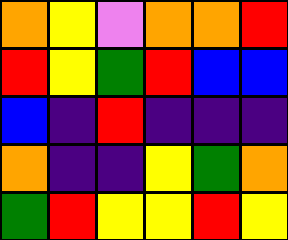[["orange", "yellow", "violet", "orange", "orange", "red"], ["red", "yellow", "green", "red", "blue", "blue"], ["blue", "indigo", "red", "indigo", "indigo", "indigo"], ["orange", "indigo", "indigo", "yellow", "green", "orange"], ["green", "red", "yellow", "yellow", "red", "yellow"]]